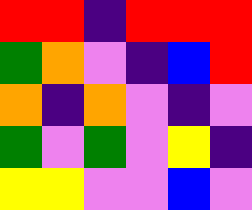[["red", "red", "indigo", "red", "red", "red"], ["green", "orange", "violet", "indigo", "blue", "red"], ["orange", "indigo", "orange", "violet", "indigo", "violet"], ["green", "violet", "green", "violet", "yellow", "indigo"], ["yellow", "yellow", "violet", "violet", "blue", "violet"]]